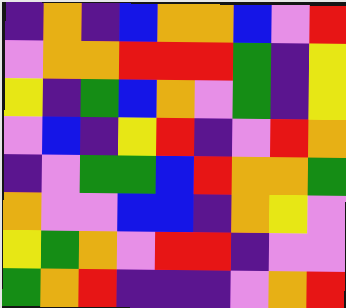[["indigo", "orange", "indigo", "blue", "orange", "orange", "blue", "violet", "red"], ["violet", "orange", "orange", "red", "red", "red", "green", "indigo", "yellow"], ["yellow", "indigo", "green", "blue", "orange", "violet", "green", "indigo", "yellow"], ["violet", "blue", "indigo", "yellow", "red", "indigo", "violet", "red", "orange"], ["indigo", "violet", "green", "green", "blue", "red", "orange", "orange", "green"], ["orange", "violet", "violet", "blue", "blue", "indigo", "orange", "yellow", "violet"], ["yellow", "green", "orange", "violet", "red", "red", "indigo", "violet", "violet"], ["green", "orange", "red", "indigo", "indigo", "indigo", "violet", "orange", "red"]]